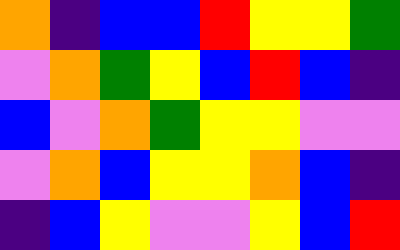[["orange", "indigo", "blue", "blue", "red", "yellow", "yellow", "green"], ["violet", "orange", "green", "yellow", "blue", "red", "blue", "indigo"], ["blue", "violet", "orange", "green", "yellow", "yellow", "violet", "violet"], ["violet", "orange", "blue", "yellow", "yellow", "orange", "blue", "indigo"], ["indigo", "blue", "yellow", "violet", "violet", "yellow", "blue", "red"]]